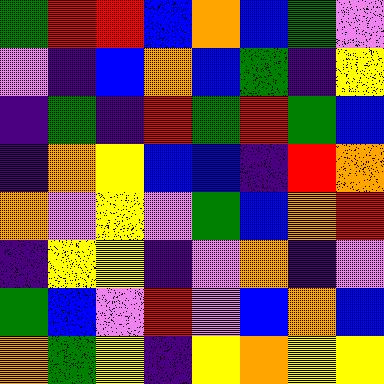[["green", "red", "red", "blue", "orange", "blue", "green", "violet"], ["violet", "indigo", "blue", "orange", "blue", "green", "indigo", "yellow"], ["indigo", "green", "indigo", "red", "green", "red", "green", "blue"], ["indigo", "orange", "yellow", "blue", "blue", "indigo", "red", "orange"], ["orange", "violet", "yellow", "violet", "green", "blue", "orange", "red"], ["indigo", "yellow", "yellow", "indigo", "violet", "orange", "indigo", "violet"], ["green", "blue", "violet", "red", "violet", "blue", "orange", "blue"], ["orange", "green", "yellow", "indigo", "yellow", "orange", "yellow", "yellow"]]